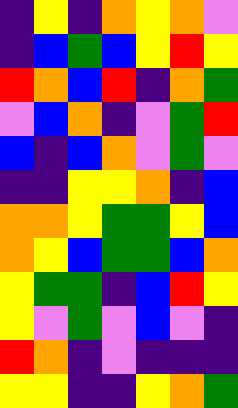[["indigo", "yellow", "indigo", "orange", "yellow", "orange", "violet"], ["indigo", "blue", "green", "blue", "yellow", "red", "yellow"], ["red", "orange", "blue", "red", "indigo", "orange", "green"], ["violet", "blue", "orange", "indigo", "violet", "green", "red"], ["blue", "indigo", "blue", "orange", "violet", "green", "violet"], ["indigo", "indigo", "yellow", "yellow", "orange", "indigo", "blue"], ["orange", "orange", "yellow", "green", "green", "yellow", "blue"], ["orange", "yellow", "blue", "green", "green", "blue", "orange"], ["yellow", "green", "green", "indigo", "blue", "red", "yellow"], ["yellow", "violet", "green", "violet", "blue", "violet", "indigo"], ["red", "orange", "indigo", "violet", "indigo", "indigo", "indigo"], ["yellow", "yellow", "indigo", "indigo", "yellow", "orange", "green"]]